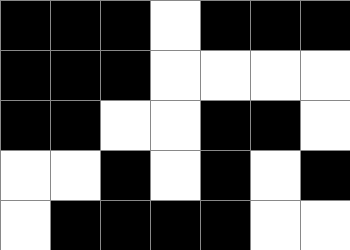[["black", "black", "black", "white", "black", "black", "black"], ["black", "black", "black", "white", "white", "white", "white"], ["black", "black", "white", "white", "black", "black", "white"], ["white", "white", "black", "white", "black", "white", "black"], ["white", "black", "black", "black", "black", "white", "white"]]